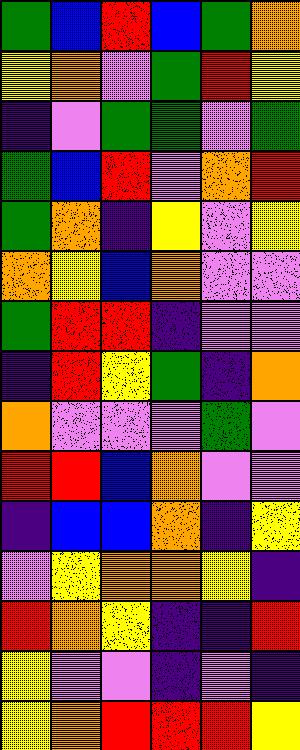[["green", "blue", "red", "blue", "green", "orange"], ["yellow", "orange", "violet", "green", "red", "yellow"], ["indigo", "violet", "green", "green", "violet", "green"], ["green", "blue", "red", "violet", "orange", "red"], ["green", "orange", "indigo", "yellow", "violet", "yellow"], ["orange", "yellow", "blue", "orange", "violet", "violet"], ["green", "red", "red", "indigo", "violet", "violet"], ["indigo", "red", "yellow", "green", "indigo", "orange"], ["orange", "violet", "violet", "violet", "green", "violet"], ["red", "red", "blue", "orange", "violet", "violet"], ["indigo", "blue", "blue", "orange", "indigo", "yellow"], ["violet", "yellow", "orange", "orange", "yellow", "indigo"], ["red", "orange", "yellow", "indigo", "indigo", "red"], ["yellow", "violet", "violet", "indigo", "violet", "indigo"], ["yellow", "orange", "red", "red", "red", "yellow"]]